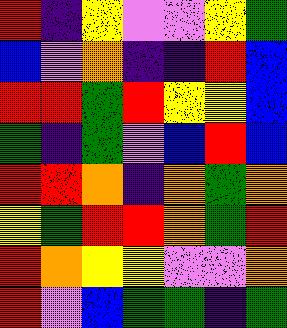[["red", "indigo", "yellow", "violet", "violet", "yellow", "green"], ["blue", "violet", "orange", "indigo", "indigo", "red", "blue"], ["red", "red", "green", "red", "yellow", "yellow", "blue"], ["green", "indigo", "green", "violet", "blue", "red", "blue"], ["red", "red", "orange", "indigo", "orange", "green", "orange"], ["yellow", "green", "red", "red", "orange", "green", "red"], ["red", "orange", "yellow", "yellow", "violet", "violet", "orange"], ["red", "violet", "blue", "green", "green", "indigo", "green"]]